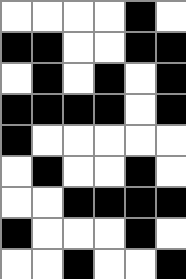[["white", "white", "white", "white", "black", "white"], ["black", "black", "white", "white", "black", "black"], ["white", "black", "white", "black", "white", "black"], ["black", "black", "black", "black", "white", "black"], ["black", "white", "white", "white", "white", "white"], ["white", "black", "white", "white", "black", "white"], ["white", "white", "black", "black", "black", "black"], ["black", "white", "white", "white", "black", "white"], ["white", "white", "black", "white", "white", "black"]]